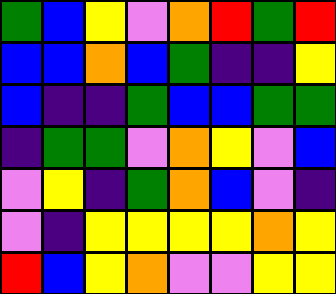[["green", "blue", "yellow", "violet", "orange", "red", "green", "red"], ["blue", "blue", "orange", "blue", "green", "indigo", "indigo", "yellow"], ["blue", "indigo", "indigo", "green", "blue", "blue", "green", "green"], ["indigo", "green", "green", "violet", "orange", "yellow", "violet", "blue"], ["violet", "yellow", "indigo", "green", "orange", "blue", "violet", "indigo"], ["violet", "indigo", "yellow", "yellow", "yellow", "yellow", "orange", "yellow"], ["red", "blue", "yellow", "orange", "violet", "violet", "yellow", "yellow"]]